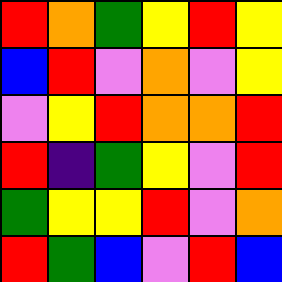[["red", "orange", "green", "yellow", "red", "yellow"], ["blue", "red", "violet", "orange", "violet", "yellow"], ["violet", "yellow", "red", "orange", "orange", "red"], ["red", "indigo", "green", "yellow", "violet", "red"], ["green", "yellow", "yellow", "red", "violet", "orange"], ["red", "green", "blue", "violet", "red", "blue"]]